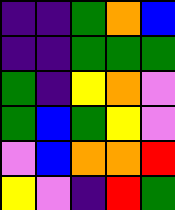[["indigo", "indigo", "green", "orange", "blue"], ["indigo", "indigo", "green", "green", "green"], ["green", "indigo", "yellow", "orange", "violet"], ["green", "blue", "green", "yellow", "violet"], ["violet", "blue", "orange", "orange", "red"], ["yellow", "violet", "indigo", "red", "green"]]